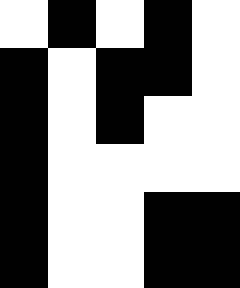[["white", "black", "white", "black", "white"], ["black", "white", "black", "black", "white"], ["black", "white", "black", "white", "white"], ["black", "white", "white", "white", "white"], ["black", "white", "white", "black", "black"], ["black", "white", "white", "black", "black"]]